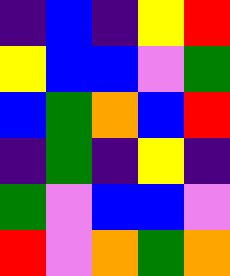[["indigo", "blue", "indigo", "yellow", "red"], ["yellow", "blue", "blue", "violet", "green"], ["blue", "green", "orange", "blue", "red"], ["indigo", "green", "indigo", "yellow", "indigo"], ["green", "violet", "blue", "blue", "violet"], ["red", "violet", "orange", "green", "orange"]]